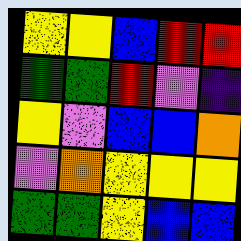[["yellow", "yellow", "blue", "red", "red"], ["green", "green", "red", "violet", "indigo"], ["yellow", "violet", "blue", "blue", "orange"], ["violet", "orange", "yellow", "yellow", "yellow"], ["green", "green", "yellow", "blue", "blue"]]